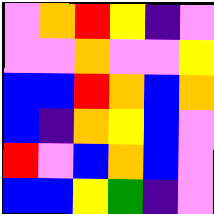[["violet", "orange", "red", "yellow", "indigo", "violet"], ["violet", "violet", "orange", "violet", "violet", "yellow"], ["blue", "blue", "red", "orange", "blue", "orange"], ["blue", "indigo", "orange", "yellow", "blue", "violet"], ["red", "violet", "blue", "orange", "blue", "violet"], ["blue", "blue", "yellow", "green", "indigo", "violet"]]